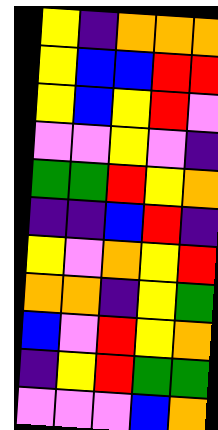[["yellow", "indigo", "orange", "orange", "orange"], ["yellow", "blue", "blue", "red", "red"], ["yellow", "blue", "yellow", "red", "violet"], ["violet", "violet", "yellow", "violet", "indigo"], ["green", "green", "red", "yellow", "orange"], ["indigo", "indigo", "blue", "red", "indigo"], ["yellow", "violet", "orange", "yellow", "red"], ["orange", "orange", "indigo", "yellow", "green"], ["blue", "violet", "red", "yellow", "orange"], ["indigo", "yellow", "red", "green", "green"], ["violet", "violet", "violet", "blue", "orange"]]